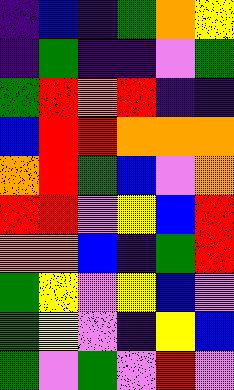[["indigo", "blue", "indigo", "green", "orange", "yellow"], ["indigo", "green", "indigo", "indigo", "violet", "green"], ["green", "red", "orange", "red", "indigo", "indigo"], ["blue", "red", "red", "orange", "orange", "orange"], ["orange", "red", "green", "blue", "violet", "orange"], ["red", "red", "violet", "yellow", "blue", "red"], ["orange", "orange", "blue", "indigo", "green", "red"], ["green", "yellow", "violet", "yellow", "blue", "violet"], ["green", "yellow", "violet", "indigo", "yellow", "blue"], ["green", "violet", "green", "violet", "red", "violet"]]